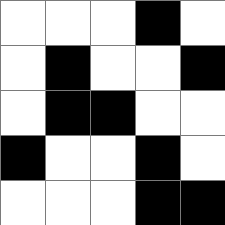[["white", "white", "white", "black", "white"], ["white", "black", "white", "white", "black"], ["white", "black", "black", "white", "white"], ["black", "white", "white", "black", "white"], ["white", "white", "white", "black", "black"]]